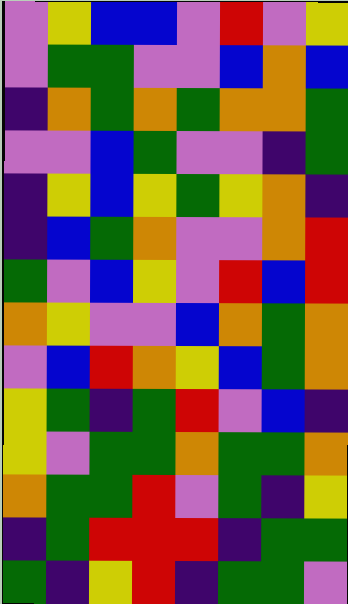[["violet", "yellow", "blue", "blue", "violet", "red", "violet", "yellow"], ["violet", "green", "green", "violet", "violet", "blue", "orange", "blue"], ["indigo", "orange", "green", "orange", "green", "orange", "orange", "green"], ["violet", "violet", "blue", "green", "violet", "violet", "indigo", "green"], ["indigo", "yellow", "blue", "yellow", "green", "yellow", "orange", "indigo"], ["indigo", "blue", "green", "orange", "violet", "violet", "orange", "red"], ["green", "violet", "blue", "yellow", "violet", "red", "blue", "red"], ["orange", "yellow", "violet", "violet", "blue", "orange", "green", "orange"], ["violet", "blue", "red", "orange", "yellow", "blue", "green", "orange"], ["yellow", "green", "indigo", "green", "red", "violet", "blue", "indigo"], ["yellow", "violet", "green", "green", "orange", "green", "green", "orange"], ["orange", "green", "green", "red", "violet", "green", "indigo", "yellow"], ["indigo", "green", "red", "red", "red", "indigo", "green", "green"], ["green", "indigo", "yellow", "red", "indigo", "green", "green", "violet"]]